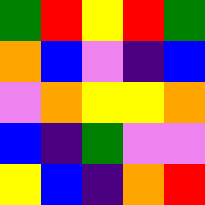[["green", "red", "yellow", "red", "green"], ["orange", "blue", "violet", "indigo", "blue"], ["violet", "orange", "yellow", "yellow", "orange"], ["blue", "indigo", "green", "violet", "violet"], ["yellow", "blue", "indigo", "orange", "red"]]